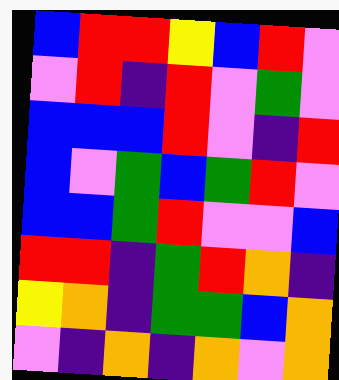[["blue", "red", "red", "yellow", "blue", "red", "violet"], ["violet", "red", "indigo", "red", "violet", "green", "violet"], ["blue", "blue", "blue", "red", "violet", "indigo", "red"], ["blue", "violet", "green", "blue", "green", "red", "violet"], ["blue", "blue", "green", "red", "violet", "violet", "blue"], ["red", "red", "indigo", "green", "red", "orange", "indigo"], ["yellow", "orange", "indigo", "green", "green", "blue", "orange"], ["violet", "indigo", "orange", "indigo", "orange", "violet", "orange"]]